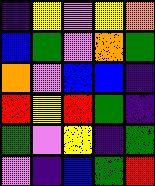[["indigo", "yellow", "violet", "yellow", "orange"], ["blue", "green", "violet", "orange", "green"], ["orange", "violet", "blue", "blue", "indigo"], ["red", "yellow", "red", "green", "indigo"], ["green", "violet", "yellow", "indigo", "green"], ["violet", "indigo", "blue", "green", "red"]]